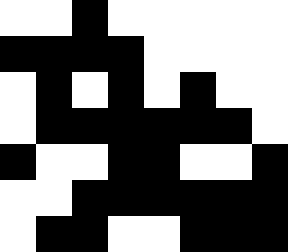[["white", "white", "black", "white", "white", "white", "white", "white"], ["black", "black", "black", "black", "white", "white", "white", "white"], ["white", "black", "white", "black", "white", "black", "white", "white"], ["white", "black", "black", "black", "black", "black", "black", "white"], ["black", "white", "white", "black", "black", "white", "white", "black"], ["white", "white", "black", "black", "black", "black", "black", "black"], ["white", "black", "black", "white", "white", "black", "black", "black"]]